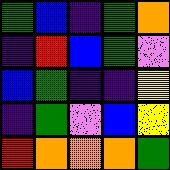[["green", "blue", "indigo", "green", "orange"], ["indigo", "red", "blue", "green", "violet"], ["blue", "green", "indigo", "indigo", "yellow"], ["indigo", "green", "violet", "blue", "yellow"], ["red", "orange", "orange", "orange", "green"]]